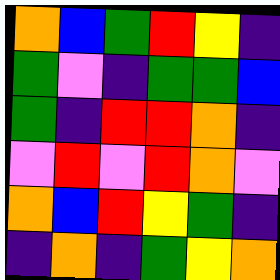[["orange", "blue", "green", "red", "yellow", "indigo"], ["green", "violet", "indigo", "green", "green", "blue"], ["green", "indigo", "red", "red", "orange", "indigo"], ["violet", "red", "violet", "red", "orange", "violet"], ["orange", "blue", "red", "yellow", "green", "indigo"], ["indigo", "orange", "indigo", "green", "yellow", "orange"]]